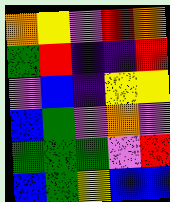[["orange", "yellow", "violet", "red", "orange"], ["green", "red", "indigo", "indigo", "red"], ["violet", "blue", "indigo", "yellow", "yellow"], ["blue", "green", "violet", "orange", "violet"], ["green", "green", "green", "violet", "red"], ["blue", "green", "yellow", "blue", "blue"]]